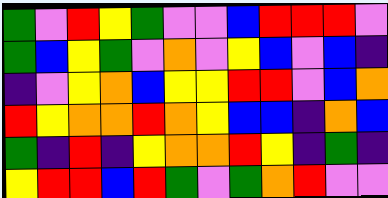[["green", "violet", "red", "yellow", "green", "violet", "violet", "blue", "red", "red", "red", "violet"], ["green", "blue", "yellow", "green", "violet", "orange", "violet", "yellow", "blue", "violet", "blue", "indigo"], ["indigo", "violet", "yellow", "orange", "blue", "yellow", "yellow", "red", "red", "violet", "blue", "orange"], ["red", "yellow", "orange", "orange", "red", "orange", "yellow", "blue", "blue", "indigo", "orange", "blue"], ["green", "indigo", "red", "indigo", "yellow", "orange", "orange", "red", "yellow", "indigo", "green", "indigo"], ["yellow", "red", "red", "blue", "red", "green", "violet", "green", "orange", "red", "violet", "violet"]]